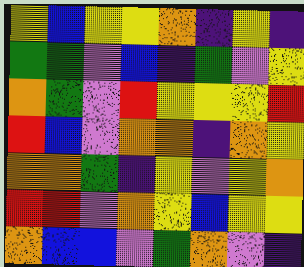[["yellow", "blue", "yellow", "yellow", "orange", "indigo", "yellow", "indigo"], ["green", "green", "violet", "blue", "indigo", "green", "violet", "yellow"], ["orange", "green", "violet", "red", "yellow", "yellow", "yellow", "red"], ["red", "blue", "violet", "orange", "orange", "indigo", "orange", "yellow"], ["orange", "orange", "green", "indigo", "yellow", "violet", "yellow", "orange"], ["red", "red", "violet", "orange", "yellow", "blue", "yellow", "yellow"], ["orange", "blue", "blue", "violet", "green", "orange", "violet", "indigo"]]